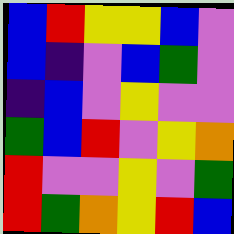[["blue", "red", "yellow", "yellow", "blue", "violet"], ["blue", "indigo", "violet", "blue", "green", "violet"], ["indigo", "blue", "violet", "yellow", "violet", "violet"], ["green", "blue", "red", "violet", "yellow", "orange"], ["red", "violet", "violet", "yellow", "violet", "green"], ["red", "green", "orange", "yellow", "red", "blue"]]